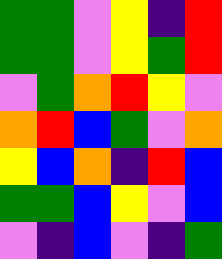[["green", "green", "violet", "yellow", "indigo", "red"], ["green", "green", "violet", "yellow", "green", "red"], ["violet", "green", "orange", "red", "yellow", "violet"], ["orange", "red", "blue", "green", "violet", "orange"], ["yellow", "blue", "orange", "indigo", "red", "blue"], ["green", "green", "blue", "yellow", "violet", "blue"], ["violet", "indigo", "blue", "violet", "indigo", "green"]]